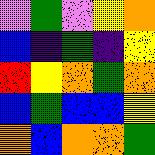[["violet", "green", "violet", "yellow", "orange"], ["blue", "indigo", "green", "indigo", "yellow"], ["red", "yellow", "orange", "green", "orange"], ["blue", "green", "blue", "blue", "yellow"], ["orange", "blue", "orange", "orange", "green"]]